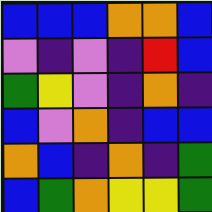[["blue", "blue", "blue", "orange", "orange", "blue"], ["violet", "indigo", "violet", "indigo", "red", "blue"], ["green", "yellow", "violet", "indigo", "orange", "indigo"], ["blue", "violet", "orange", "indigo", "blue", "blue"], ["orange", "blue", "indigo", "orange", "indigo", "green"], ["blue", "green", "orange", "yellow", "yellow", "green"]]